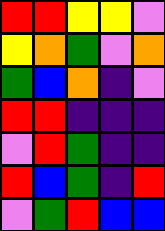[["red", "red", "yellow", "yellow", "violet"], ["yellow", "orange", "green", "violet", "orange"], ["green", "blue", "orange", "indigo", "violet"], ["red", "red", "indigo", "indigo", "indigo"], ["violet", "red", "green", "indigo", "indigo"], ["red", "blue", "green", "indigo", "red"], ["violet", "green", "red", "blue", "blue"]]